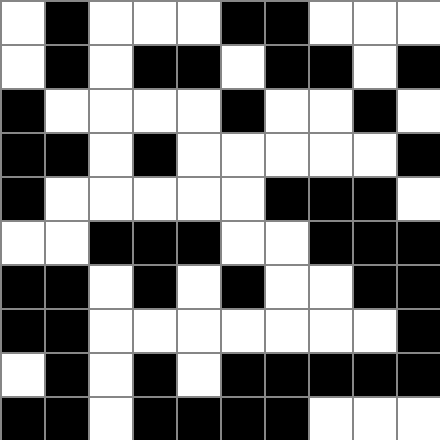[["white", "black", "white", "white", "white", "black", "black", "white", "white", "white"], ["white", "black", "white", "black", "black", "white", "black", "black", "white", "black"], ["black", "white", "white", "white", "white", "black", "white", "white", "black", "white"], ["black", "black", "white", "black", "white", "white", "white", "white", "white", "black"], ["black", "white", "white", "white", "white", "white", "black", "black", "black", "white"], ["white", "white", "black", "black", "black", "white", "white", "black", "black", "black"], ["black", "black", "white", "black", "white", "black", "white", "white", "black", "black"], ["black", "black", "white", "white", "white", "white", "white", "white", "white", "black"], ["white", "black", "white", "black", "white", "black", "black", "black", "black", "black"], ["black", "black", "white", "black", "black", "black", "black", "white", "white", "white"]]